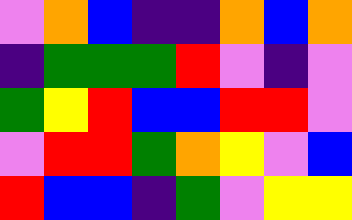[["violet", "orange", "blue", "indigo", "indigo", "orange", "blue", "orange"], ["indigo", "green", "green", "green", "red", "violet", "indigo", "violet"], ["green", "yellow", "red", "blue", "blue", "red", "red", "violet"], ["violet", "red", "red", "green", "orange", "yellow", "violet", "blue"], ["red", "blue", "blue", "indigo", "green", "violet", "yellow", "yellow"]]